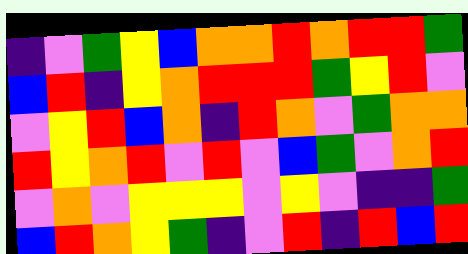[["indigo", "violet", "green", "yellow", "blue", "orange", "orange", "red", "orange", "red", "red", "green"], ["blue", "red", "indigo", "yellow", "orange", "red", "red", "red", "green", "yellow", "red", "violet"], ["violet", "yellow", "red", "blue", "orange", "indigo", "red", "orange", "violet", "green", "orange", "orange"], ["red", "yellow", "orange", "red", "violet", "red", "violet", "blue", "green", "violet", "orange", "red"], ["violet", "orange", "violet", "yellow", "yellow", "yellow", "violet", "yellow", "violet", "indigo", "indigo", "green"], ["blue", "red", "orange", "yellow", "green", "indigo", "violet", "red", "indigo", "red", "blue", "red"]]